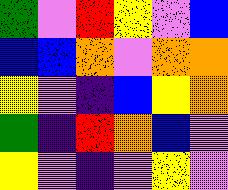[["green", "violet", "red", "yellow", "violet", "blue"], ["blue", "blue", "orange", "violet", "orange", "orange"], ["yellow", "violet", "indigo", "blue", "yellow", "orange"], ["green", "indigo", "red", "orange", "blue", "violet"], ["yellow", "violet", "indigo", "violet", "yellow", "violet"]]